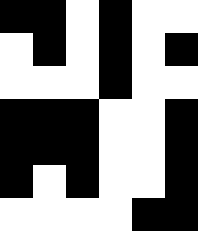[["black", "black", "white", "black", "white", "white"], ["white", "black", "white", "black", "white", "black"], ["white", "white", "white", "black", "white", "white"], ["black", "black", "black", "white", "white", "black"], ["black", "black", "black", "white", "white", "black"], ["black", "white", "black", "white", "white", "black"], ["white", "white", "white", "white", "black", "black"]]